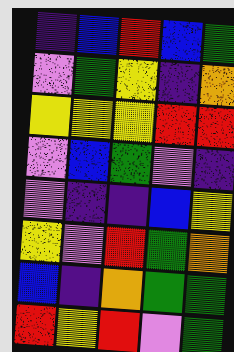[["indigo", "blue", "red", "blue", "green"], ["violet", "green", "yellow", "indigo", "orange"], ["yellow", "yellow", "yellow", "red", "red"], ["violet", "blue", "green", "violet", "indigo"], ["violet", "indigo", "indigo", "blue", "yellow"], ["yellow", "violet", "red", "green", "orange"], ["blue", "indigo", "orange", "green", "green"], ["red", "yellow", "red", "violet", "green"]]